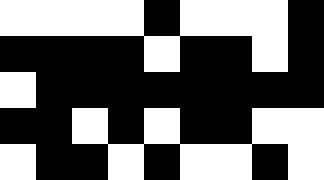[["white", "white", "white", "white", "black", "white", "white", "white", "black"], ["black", "black", "black", "black", "white", "black", "black", "white", "black"], ["white", "black", "black", "black", "black", "black", "black", "black", "black"], ["black", "black", "white", "black", "white", "black", "black", "white", "white"], ["white", "black", "black", "white", "black", "white", "white", "black", "white"]]